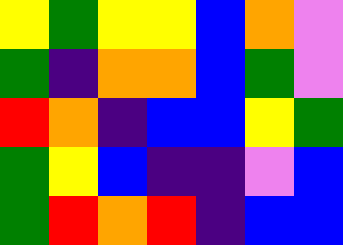[["yellow", "green", "yellow", "yellow", "blue", "orange", "violet"], ["green", "indigo", "orange", "orange", "blue", "green", "violet"], ["red", "orange", "indigo", "blue", "blue", "yellow", "green"], ["green", "yellow", "blue", "indigo", "indigo", "violet", "blue"], ["green", "red", "orange", "red", "indigo", "blue", "blue"]]